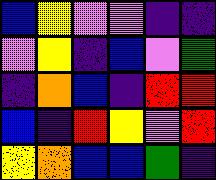[["blue", "yellow", "violet", "violet", "indigo", "indigo"], ["violet", "yellow", "indigo", "blue", "violet", "green"], ["indigo", "orange", "blue", "indigo", "red", "red"], ["blue", "indigo", "red", "yellow", "violet", "red"], ["yellow", "orange", "blue", "blue", "green", "indigo"]]